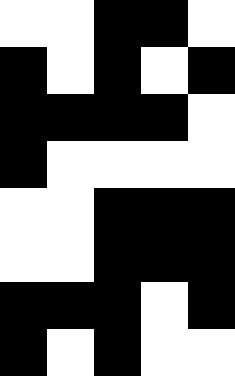[["white", "white", "black", "black", "white"], ["black", "white", "black", "white", "black"], ["black", "black", "black", "black", "white"], ["black", "white", "white", "white", "white"], ["white", "white", "black", "black", "black"], ["white", "white", "black", "black", "black"], ["black", "black", "black", "white", "black"], ["black", "white", "black", "white", "white"]]